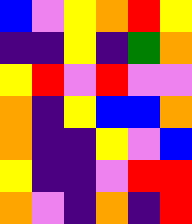[["blue", "violet", "yellow", "orange", "red", "yellow"], ["indigo", "indigo", "yellow", "indigo", "green", "orange"], ["yellow", "red", "violet", "red", "violet", "violet"], ["orange", "indigo", "yellow", "blue", "blue", "orange"], ["orange", "indigo", "indigo", "yellow", "violet", "blue"], ["yellow", "indigo", "indigo", "violet", "red", "red"], ["orange", "violet", "indigo", "orange", "indigo", "red"]]